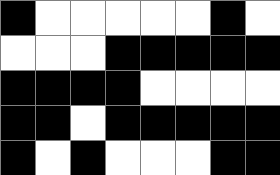[["black", "white", "white", "white", "white", "white", "black", "white"], ["white", "white", "white", "black", "black", "black", "black", "black"], ["black", "black", "black", "black", "white", "white", "white", "white"], ["black", "black", "white", "black", "black", "black", "black", "black"], ["black", "white", "black", "white", "white", "white", "black", "black"]]